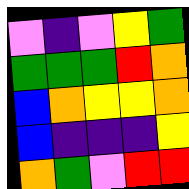[["violet", "indigo", "violet", "yellow", "green"], ["green", "green", "green", "red", "orange"], ["blue", "orange", "yellow", "yellow", "orange"], ["blue", "indigo", "indigo", "indigo", "yellow"], ["orange", "green", "violet", "red", "red"]]